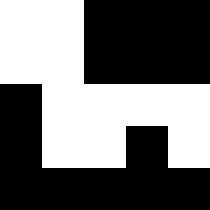[["white", "white", "black", "black", "black"], ["white", "white", "black", "black", "black"], ["black", "white", "white", "white", "white"], ["black", "white", "white", "black", "white"], ["black", "black", "black", "black", "black"]]